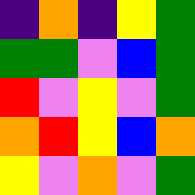[["indigo", "orange", "indigo", "yellow", "green"], ["green", "green", "violet", "blue", "green"], ["red", "violet", "yellow", "violet", "green"], ["orange", "red", "yellow", "blue", "orange"], ["yellow", "violet", "orange", "violet", "green"]]